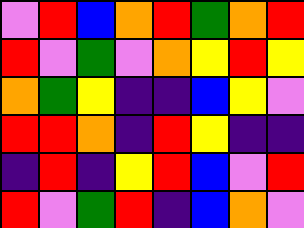[["violet", "red", "blue", "orange", "red", "green", "orange", "red"], ["red", "violet", "green", "violet", "orange", "yellow", "red", "yellow"], ["orange", "green", "yellow", "indigo", "indigo", "blue", "yellow", "violet"], ["red", "red", "orange", "indigo", "red", "yellow", "indigo", "indigo"], ["indigo", "red", "indigo", "yellow", "red", "blue", "violet", "red"], ["red", "violet", "green", "red", "indigo", "blue", "orange", "violet"]]